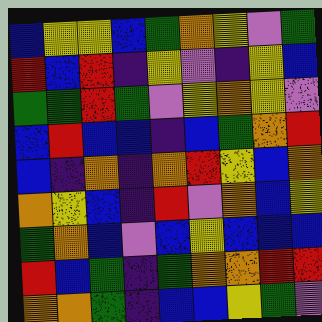[["blue", "yellow", "yellow", "blue", "green", "orange", "yellow", "violet", "green"], ["red", "blue", "red", "indigo", "yellow", "violet", "indigo", "yellow", "blue"], ["green", "green", "red", "green", "violet", "yellow", "orange", "yellow", "violet"], ["blue", "red", "blue", "blue", "indigo", "blue", "green", "orange", "red"], ["blue", "indigo", "orange", "indigo", "orange", "red", "yellow", "blue", "orange"], ["orange", "yellow", "blue", "indigo", "red", "violet", "orange", "blue", "yellow"], ["green", "orange", "blue", "violet", "blue", "yellow", "blue", "blue", "blue"], ["red", "blue", "green", "indigo", "green", "orange", "orange", "red", "red"], ["orange", "orange", "green", "indigo", "blue", "blue", "yellow", "green", "violet"]]